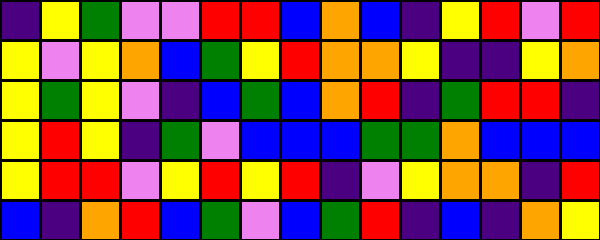[["indigo", "yellow", "green", "violet", "violet", "red", "red", "blue", "orange", "blue", "indigo", "yellow", "red", "violet", "red"], ["yellow", "violet", "yellow", "orange", "blue", "green", "yellow", "red", "orange", "orange", "yellow", "indigo", "indigo", "yellow", "orange"], ["yellow", "green", "yellow", "violet", "indigo", "blue", "green", "blue", "orange", "red", "indigo", "green", "red", "red", "indigo"], ["yellow", "red", "yellow", "indigo", "green", "violet", "blue", "blue", "blue", "green", "green", "orange", "blue", "blue", "blue"], ["yellow", "red", "red", "violet", "yellow", "red", "yellow", "red", "indigo", "violet", "yellow", "orange", "orange", "indigo", "red"], ["blue", "indigo", "orange", "red", "blue", "green", "violet", "blue", "green", "red", "indigo", "blue", "indigo", "orange", "yellow"]]